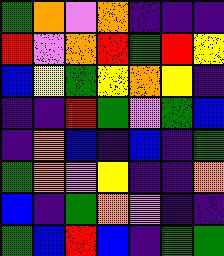[["green", "orange", "violet", "orange", "indigo", "indigo", "indigo"], ["red", "violet", "orange", "red", "green", "red", "yellow"], ["blue", "yellow", "green", "yellow", "orange", "yellow", "indigo"], ["indigo", "indigo", "red", "green", "violet", "green", "blue"], ["indigo", "orange", "blue", "indigo", "blue", "indigo", "green"], ["green", "orange", "violet", "yellow", "indigo", "indigo", "orange"], ["blue", "indigo", "green", "orange", "violet", "indigo", "indigo"], ["green", "blue", "red", "blue", "indigo", "green", "green"]]